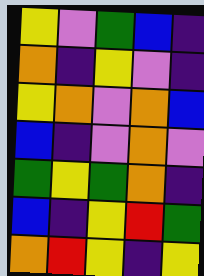[["yellow", "violet", "green", "blue", "indigo"], ["orange", "indigo", "yellow", "violet", "indigo"], ["yellow", "orange", "violet", "orange", "blue"], ["blue", "indigo", "violet", "orange", "violet"], ["green", "yellow", "green", "orange", "indigo"], ["blue", "indigo", "yellow", "red", "green"], ["orange", "red", "yellow", "indigo", "yellow"]]